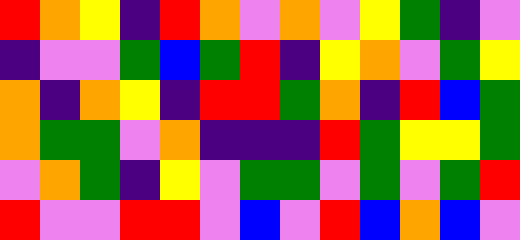[["red", "orange", "yellow", "indigo", "red", "orange", "violet", "orange", "violet", "yellow", "green", "indigo", "violet"], ["indigo", "violet", "violet", "green", "blue", "green", "red", "indigo", "yellow", "orange", "violet", "green", "yellow"], ["orange", "indigo", "orange", "yellow", "indigo", "red", "red", "green", "orange", "indigo", "red", "blue", "green"], ["orange", "green", "green", "violet", "orange", "indigo", "indigo", "indigo", "red", "green", "yellow", "yellow", "green"], ["violet", "orange", "green", "indigo", "yellow", "violet", "green", "green", "violet", "green", "violet", "green", "red"], ["red", "violet", "violet", "red", "red", "violet", "blue", "violet", "red", "blue", "orange", "blue", "violet"]]